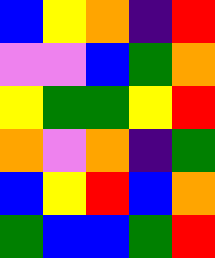[["blue", "yellow", "orange", "indigo", "red"], ["violet", "violet", "blue", "green", "orange"], ["yellow", "green", "green", "yellow", "red"], ["orange", "violet", "orange", "indigo", "green"], ["blue", "yellow", "red", "blue", "orange"], ["green", "blue", "blue", "green", "red"]]